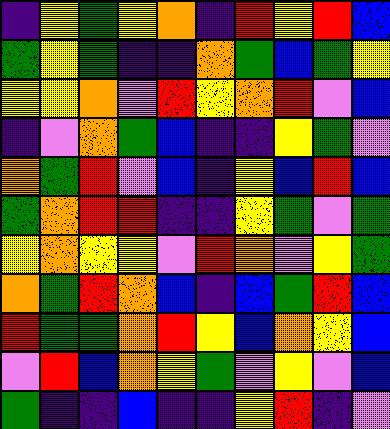[["indigo", "yellow", "green", "yellow", "orange", "indigo", "red", "yellow", "red", "blue"], ["green", "yellow", "green", "indigo", "indigo", "orange", "green", "blue", "green", "yellow"], ["yellow", "yellow", "orange", "violet", "red", "yellow", "orange", "red", "violet", "blue"], ["indigo", "violet", "orange", "green", "blue", "indigo", "indigo", "yellow", "green", "violet"], ["orange", "green", "red", "violet", "blue", "indigo", "yellow", "blue", "red", "blue"], ["green", "orange", "red", "red", "indigo", "indigo", "yellow", "green", "violet", "green"], ["yellow", "orange", "yellow", "yellow", "violet", "red", "orange", "violet", "yellow", "green"], ["orange", "green", "red", "orange", "blue", "indigo", "blue", "green", "red", "blue"], ["red", "green", "green", "orange", "red", "yellow", "blue", "orange", "yellow", "blue"], ["violet", "red", "blue", "orange", "yellow", "green", "violet", "yellow", "violet", "blue"], ["green", "indigo", "indigo", "blue", "indigo", "indigo", "yellow", "red", "indigo", "violet"]]